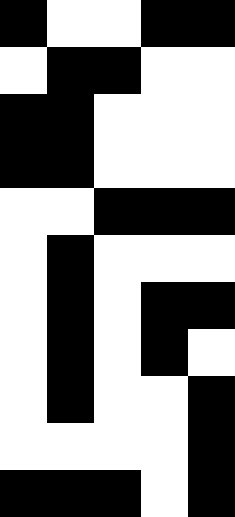[["black", "white", "white", "black", "black"], ["white", "black", "black", "white", "white"], ["black", "black", "white", "white", "white"], ["black", "black", "white", "white", "white"], ["white", "white", "black", "black", "black"], ["white", "black", "white", "white", "white"], ["white", "black", "white", "black", "black"], ["white", "black", "white", "black", "white"], ["white", "black", "white", "white", "black"], ["white", "white", "white", "white", "black"], ["black", "black", "black", "white", "black"]]